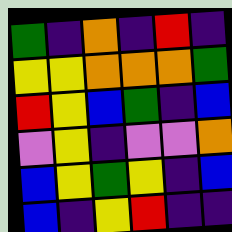[["green", "indigo", "orange", "indigo", "red", "indigo"], ["yellow", "yellow", "orange", "orange", "orange", "green"], ["red", "yellow", "blue", "green", "indigo", "blue"], ["violet", "yellow", "indigo", "violet", "violet", "orange"], ["blue", "yellow", "green", "yellow", "indigo", "blue"], ["blue", "indigo", "yellow", "red", "indigo", "indigo"]]